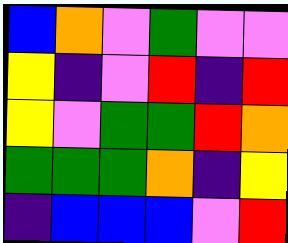[["blue", "orange", "violet", "green", "violet", "violet"], ["yellow", "indigo", "violet", "red", "indigo", "red"], ["yellow", "violet", "green", "green", "red", "orange"], ["green", "green", "green", "orange", "indigo", "yellow"], ["indigo", "blue", "blue", "blue", "violet", "red"]]